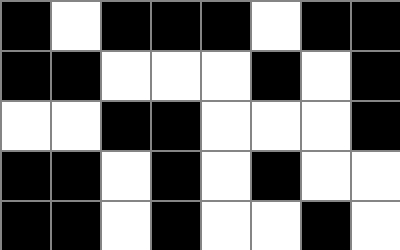[["black", "white", "black", "black", "black", "white", "black", "black"], ["black", "black", "white", "white", "white", "black", "white", "black"], ["white", "white", "black", "black", "white", "white", "white", "black"], ["black", "black", "white", "black", "white", "black", "white", "white"], ["black", "black", "white", "black", "white", "white", "black", "white"]]